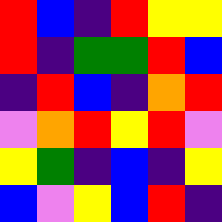[["red", "blue", "indigo", "red", "yellow", "yellow"], ["red", "indigo", "green", "green", "red", "blue"], ["indigo", "red", "blue", "indigo", "orange", "red"], ["violet", "orange", "red", "yellow", "red", "violet"], ["yellow", "green", "indigo", "blue", "indigo", "yellow"], ["blue", "violet", "yellow", "blue", "red", "indigo"]]